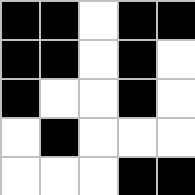[["black", "black", "white", "black", "black"], ["black", "black", "white", "black", "white"], ["black", "white", "white", "black", "white"], ["white", "black", "white", "white", "white"], ["white", "white", "white", "black", "black"]]